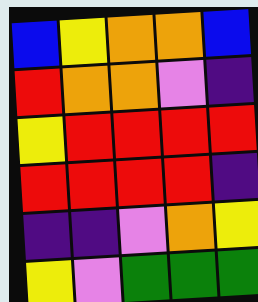[["blue", "yellow", "orange", "orange", "blue"], ["red", "orange", "orange", "violet", "indigo"], ["yellow", "red", "red", "red", "red"], ["red", "red", "red", "red", "indigo"], ["indigo", "indigo", "violet", "orange", "yellow"], ["yellow", "violet", "green", "green", "green"]]